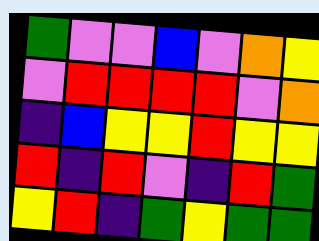[["green", "violet", "violet", "blue", "violet", "orange", "yellow"], ["violet", "red", "red", "red", "red", "violet", "orange"], ["indigo", "blue", "yellow", "yellow", "red", "yellow", "yellow"], ["red", "indigo", "red", "violet", "indigo", "red", "green"], ["yellow", "red", "indigo", "green", "yellow", "green", "green"]]